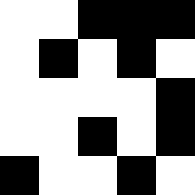[["white", "white", "black", "black", "black"], ["white", "black", "white", "black", "white"], ["white", "white", "white", "white", "black"], ["white", "white", "black", "white", "black"], ["black", "white", "white", "black", "white"]]